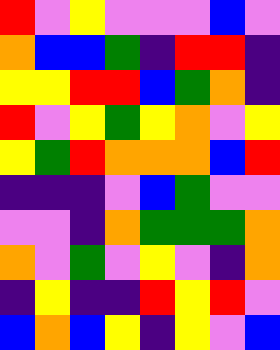[["red", "violet", "yellow", "violet", "violet", "violet", "blue", "violet"], ["orange", "blue", "blue", "green", "indigo", "red", "red", "indigo"], ["yellow", "yellow", "red", "red", "blue", "green", "orange", "indigo"], ["red", "violet", "yellow", "green", "yellow", "orange", "violet", "yellow"], ["yellow", "green", "red", "orange", "orange", "orange", "blue", "red"], ["indigo", "indigo", "indigo", "violet", "blue", "green", "violet", "violet"], ["violet", "violet", "indigo", "orange", "green", "green", "green", "orange"], ["orange", "violet", "green", "violet", "yellow", "violet", "indigo", "orange"], ["indigo", "yellow", "indigo", "indigo", "red", "yellow", "red", "violet"], ["blue", "orange", "blue", "yellow", "indigo", "yellow", "violet", "blue"]]